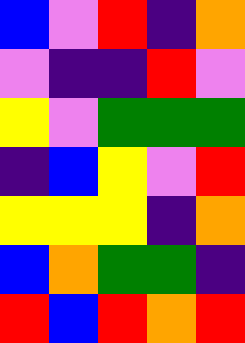[["blue", "violet", "red", "indigo", "orange"], ["violet", "indigo", "indigo", "red", "violet"], ["yellow", "violet", "green", "green", "green"], ["indigo", "blue", "yellow", "violet", "red"], ["yellow", "yellow", "yellow", "indigo", "orange"], ["blue", "orange", "green", "green", "indigo"], ["red", "blue", "red", "orange", "red"]]